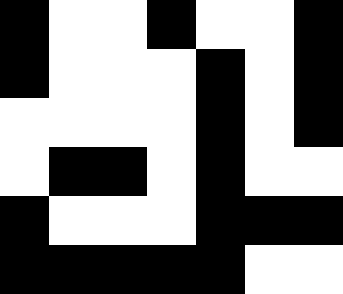[["black", "white", "white", "black", "white", "white", "black"], ["black", "white", "white", "white", "black", "white", "black"], ["white", "white", "white", "white", "black", "white", "black"], ["white", "black", "black", "white", "black", "white", "white"], ["black", "white", "white", "white", "black", "black", "black"], ["black", "black", "black", "black", "black", "white", "white"]]